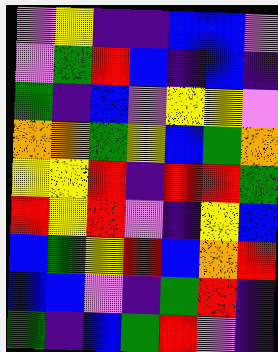[["violet", "yellow", "indigo", "indigo", "blue", "blue", "violet"], ["violet", "green", "red", "blue", "indigo", "blue", "indigo"], ["green", "indigo", "blue", "violet", "yellow", "yellow", "violet"], ["orange", "orange", "green", "yellow", "blue", "green", "orange"], ["yellow", "yellow", "red", "indigo", "red", "red", "green"], ["red", "yellow", "red", "violet", "indigo", "yellow", "blue"], ["blue", "green", "yellow", "red", "blue", "orange", "red"], ["blue", "blue", "violet", "indigo", "green", "red", "indigo"], ["green", "indigo", "blue", "green", "red", "violet", "indigo"]]